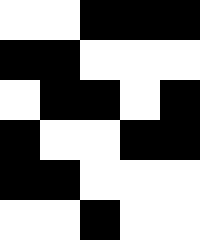[["white", "white", "black", "black", "black"], ["black", "black", "white", "white", "white"], ["white", "black", "black", "white", "black"], ["black", "white", "white", "black", "black"], ["black", "black", "white", "white", "white"], ["white", "white", "black", "white", "white"]]